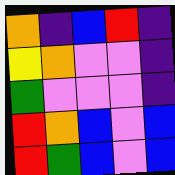[["orange", "indigo", "blue", "red", "indigo"], ["yellow", "orange", "violet", "violet", "indigo"], ["green", "violet", "violet", "violet", "indigo"], ["red", "orange", "blue", "violet", "blue"], ["red", "green", "blue", "violet", "blue"]]